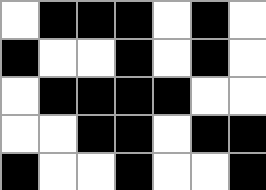[["white", "black", "black", "black", "white", "black", "white"], ["black", "white", "white", "black", "white", "black", "white"], ["white", "black", "black", "black", "black", "white", "white"], ["white", "white", "black", "black", "white", "black", "black"], ["black", "white", "white", "black", "white", "white", "black"]]